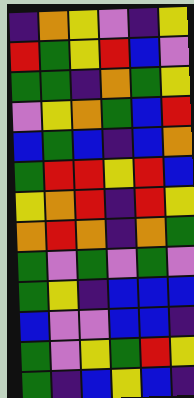[["indigo", "orange", "yellow", "violet", "indigo", "yellow"], ["red", "green", "yellow", "red", "blue", "violet"], ["green", "green", "indigo", "orange", "green", "yellow"], ["violet", "yellow", "orange", "green", "blue", "red"], ["blue", "green", "blue", "indigo", "blue", "orange"], ["green", "red", "red", "yellow", "red", "blue"], ["yellow", "orange", "red", "indigo", "red", "yellow"], ["orange", "red", "orange", "indigo", "orange", "green"], ["green", "violet", "green", "violet", "green", "violet"], ["green", "yellow", "indigo", "blue", "blue", "blue"], ["blue", "violet", "violet", "blue", "blue", "indigo"], ["green", "violet", "yellow", "green", "red", "yellow"], ["green", "indigo", "blue", "yellow", "blue", "indigo"]]